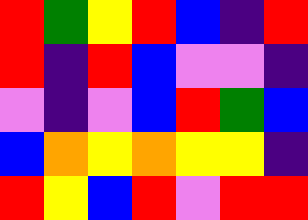[["red", "green", "yellow", "red", "blue", "indigo", "red"], ["red", "indigo", "red", "blue", "violet", "violet", "indigo"], ["violet", "indigo", "violet", "blue", "red", "green", "blue"], ["blue", "orange", "yellow", "orange", "yellow", "yellow", "indigo"], ["red", "yellow", "blue", "red", "violet", "red", "red"]]